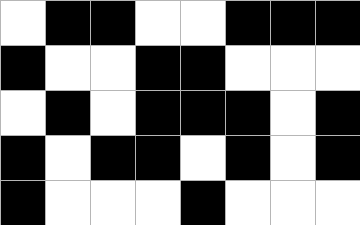[["white", "black", "black", "white", "white", "black", "black", "black"], ["black", "white", "white", "black", "black", "white", "white", "white"], ["white", "black", "white", "black", "black", "black", "white", "black"], ["black", "white", "black", "black", "white", "black", "white", "black"], ["black", "white", "white", "white", "black", "white", "white", "white"]]